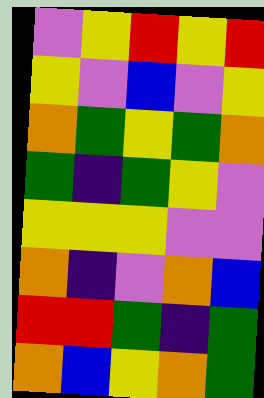[["violet", "yellow", "red", "yellow", "red"], ["yellow", "violet", "blue", "violet", "yellow"], ["orange", "green", "yellow", "green", "orange"], ["green", "indigo", "green", "yellow", "violet"], ["yellow", "yellow", "yellow", "violet", "violet"], ["orange", "indigo", "violet", "orange", "blue"], ["red", "red", "green", "indigo", "green"], ["orange", "blue", "yellow", "orange", "green"]]